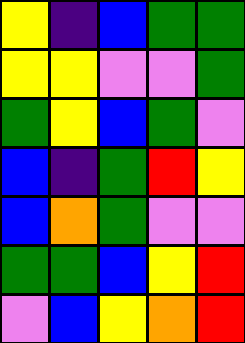[["yellow", "indigo", "blue", "green", "green"], ["yellow", "yellow", "violet", "violet", "green"], ["green", "yellow", "blue", "green", "violet"], ["blue", "indigo", "green", "red", "yellow"], ["blue", "orange", "green", "violet", "violet"], ["green", "green", "blue", "yellow", "red"], ["violet", "blue", "yellow", "orange", "red"]]